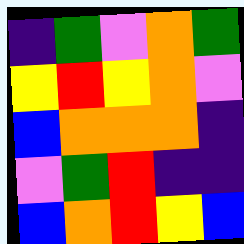[["indigo", "green", "violet", "orange", "green"], ["yellow", "red", "yellow", "orange", "violet"], ["blue", "orange", "orange", "orange", "indigo"], ["violet", "green", "red", "indigo", "indigo"], ["blue", "orange", "red", "yellow", "blue"]]